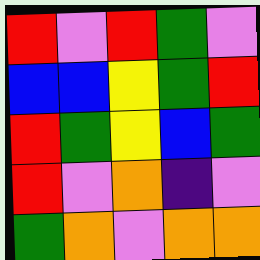[["red", "violet", "red", "green", "violet"], ["blue", "blue", "yellow", "green", "red"], ["red", "green", "yellow", "blue", "green"], ["red", "violet", "orange", "indigo", "violet"], ["green", "orange", "violet", "orange", "orange"]]